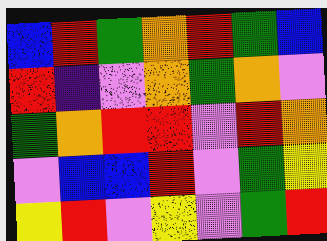[["blue", "red", "green", "orange", "red", "green", "blue"], ["red", "indigo", "violet", "orange", "green", "orange", "violet"], ["green", "orange", "red", "red", "violet", "red", "orange"], ["violet", "blue", "blue", "red", "violet", "green", "yellow"], ["yellow", "red", "violet", "yellow", "violet", "green", "red"]]